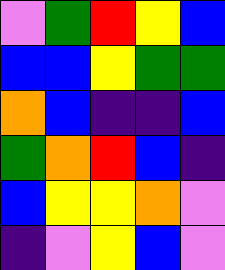[["violet", "green", "red", "yellow", "blue"], ["blue", "blue", "yellow", "green", "green"], ["orange", "blue", "indigo", "indigo", "blue"], ["green", "orange", "red", "blue", "indigo"], ["blue", "yellow", "yellow", "orange", "violet"], ["indigo", "violet", "yellow", "blue", "violet"]]